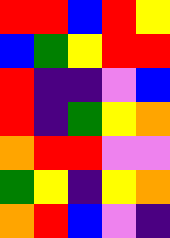[["red", "red", "blue", "red", "yellow"], ["blue", "green", "yellow", "red", "red"], ["red", "indigo", "indigo", "violet", "blue"], ["red", "indigo", "green", "yellow", "orange"], ["orange", "red", "red", "violet", "violet"], ["green", "yellow", "indigo", "yellow", "orange"], ["orange", "red", "blue", "violet", "indigo"]]